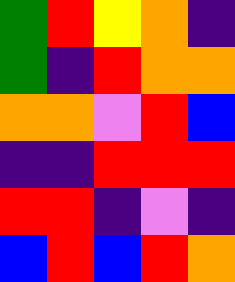[["green", "red", "yellow", "orange", "indigo"], ["green", "indigo", "red", "orange", "orange"], ["orange", "orange", "violet", "red", "blue"], ["indigo", "indigo", "red", "red", "red"], ["red", "red", "indigo", "violet", "indigo"], ["blue", "red", "blue", "red", "orange"]]